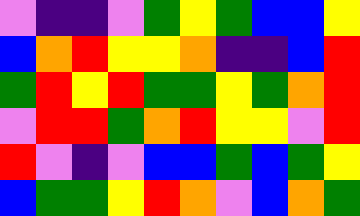[["violet", "indigo", "indigo", "violet", "green", "yellow", "green", "blue", "blue", "yellow"], ["blue", "orange", "red", "yellow", "yellow", "orange", "indigo", "indigo", "blue", "red"], ["green", "red", "yellow", "red", "green", "green", "yellow", "green", "orange", "red"], ["violet", "red", "red", "green", "orange", "red", "yellow", "yellow", "violet", "red"], ["red", "violet", "indigo", "violet", "blue", "blue", "green", "blue", "green", "yellow"], ["blue", "green", "green", "yellow", "red", "orange", "violet", "blue", "orange", "green"]]